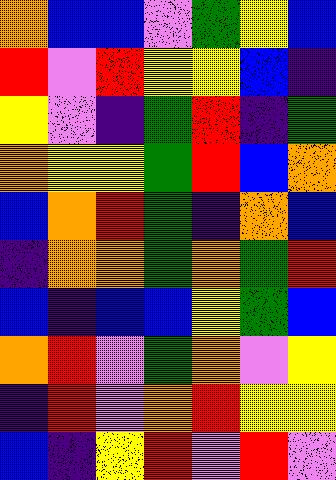[["orange", "blue", "blue", "violet", "green", "yellow", "blue"], ["red", "violet", "red", "yellow", "yellow", "blue", "indigo"], ["yellow", "violet", "indigo", "green", "red", "indigo", "green"], ["orange", "yellow", "yellow", "green", "red", "blue", "orange"], ["blue", "orange", "red", "green", "indigo", "orange", "blue"], ["indigo", "orange", "orange", "green", "orange", "green", "red"], ["blue", "indigo", "blue", "blue", "yellow", "green", "blue"], ["orange", "red", "violet", "green", "orange", "violet", "yellow"], ["indigo", "red", "violet", "orange", "red", "yellow", "yellow"], ["blue", "indigo", "yellow", "red", "violet", "red", "violet"]]